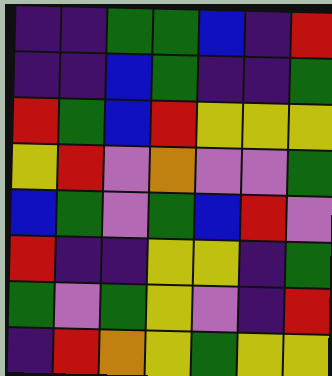[["indigo", "indigo", "green", "green", "blue", "indigo", "red"], ["indigo", "indigo", "blue", "green", "indigo", "indigo", "green"], ["red", "green", "blue", "red", "yellow", "yellow", "yellow"], ["yellow", "red", "violet", "orange", "violet", "violet", "green"], ["blue", "green", "violet", "green", "blue", "red", "violet"], ["red", "indigo", "indigo", "yellow", "yellow", "indigo", "green"], ["green", "violet", "green", "yellow", "violet", "indigo", "red"], ["indigo", "red", "orange", "yellow", "green", "yellow", "yellow"]]